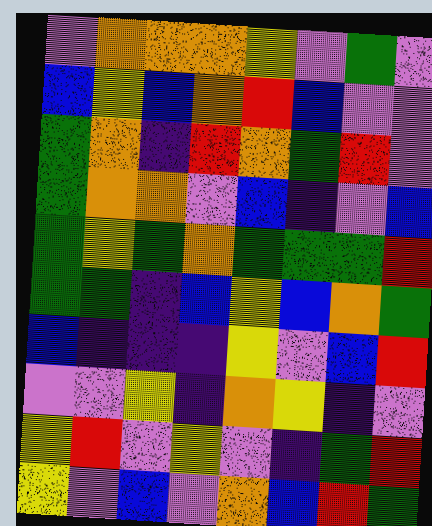[["violet", "orange", "orange", "orange", "yellow", "violet", "green", "violet"], ["blue", "yellow", "blue", "orange", "red", "blue", "violet", "violet"], ["green", "orange", "indigo", "red", "orange", "green", "red", "violet"], ["green", "orange", "orange", "violet", "blue", "indigo", "violet", "blue"], ["green", "yellow", "green", "orange", "green", "green", "green", "red"], ["green", "green", "indigo", "blue", "yellow", "blue", "orange", "green"], ["blue", "indigo", "indigo", "indigo", "yellow", "violet", "blue", "red"], ["violet", "violet", "yellow", "indigo", "orange", "yellow", "indigo", "violet"], ["yellow", "red", "violet", "yellow", "violet", "indigo", "green", "red"], ["yellow", "violet", "blue", "violet", "orange", "blue", "red", "green"]]